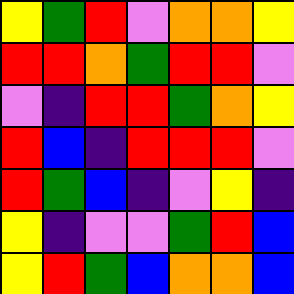[["yellow", "green", "red", "violet", "orange", "orange", "yellow"], ["red", "red", "orange", "green", "red", "red", "violet"], ["violet", "indigo", "red", "red", "green", "orange", "yellow"], ["red", "blue", "indigo", "red", "red", "red", "violet"], ["red", "green", "blue", "indigo", "violet", "yellow", "indigo"], ["yellow", "indigo", "violet", "violet", "green", "red", "blue"], ["yellow", "red", "green", "blue", "orange", "orange", "blue"]]